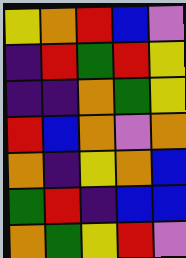[["yellow", "orange", "red", "blue", "violet"], ["indigo", "red", "green", "red", "yellow"], ["indigo", "indigo", "orange", "green", "yellow"], ["red", "blue", "orange", "violet", "orange"], ["orange", "indigo", "yellow", "orange", "blue"], ["green", "red", "indigo", "blue", "blue"], ["orange", "green", "yellow", "red", "violet"]]